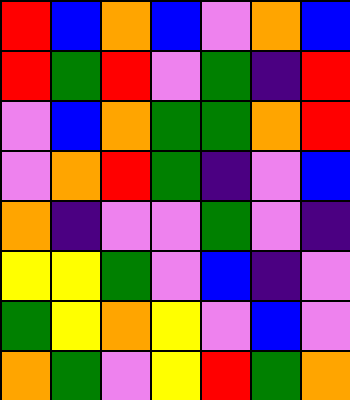[["red", "blue", "orange", "blue", "violet", "orange", "blue"], ["red", "green", "red", "violet", "green", "indigo", "red"], ["violet", "blue", "orange", "green", "green", "orange", "red"], ["violet", "orange", "red", "green", "indigo", "violet", "blue"], ["orange", "indigo", "violet", "violet", "green", "violet", "indigo"], ["yellow", "yellow", "green", "violet", "blue", "indigo", "violet"], ["green", "yellow", "orange", "yellow", "violet", "blue", "violet"], ["orange", "green", "violet", "yellow", "red", "green", "orange"]]